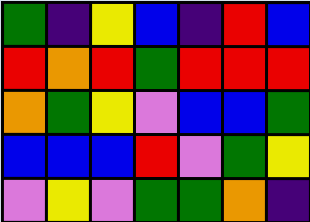[["green", "indigo", "yellow", "blue", "indigo", "red", "blue"], ["red", "orange", "red", "green", "red", "red", "red"], ["orange", "green", "yellow", "violet", "blue", "blue", "green"], ["blue", "blue", "blue", "red", "violet", "green", "yellow"], ["violet", "yellow", "violet", "green", "green", "orange", "indigo"]]